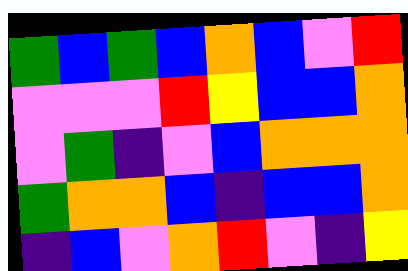[["green", "blue", "green", "blue", "orange", "blue", "violet", "red"], ["violet", "violet", "violet", "red", "yellow", "blue", "blue", "orange"], ["violet", "green", "indigo", "violet", "blue", "orange", "orange", "orange"], ["green", "orange", "orange", "blue", "indigo", "blue", "blue", "orange"], ["indigo", "blue", "violet", "orange", "red", "violet", "indigo", "yellow"]]